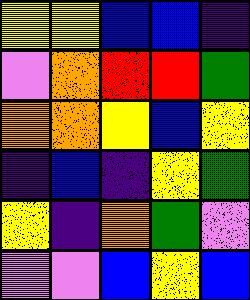[["yellow", "yellow", "blue", "blue", "indigo"], ["violet", "orange", "red", "red", "green"], ["orange", "orange", "yellow", "blue", "yellow"], ["indigo", "blue", "indigo", "yellow", "green"], ["yellow", "indigo", "orange", "green", "violet"], ["violet", "violet", "blue", "yellow", "blue"]]